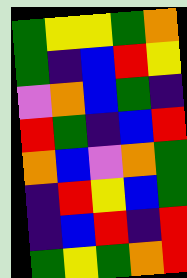[["green", "yellow", "yellow", "green", "orange"], ["green", "indigo", "blue", "red", "yellow"], ["violet", "orange", "blue", "green", "indigo"], ["red", "green", "indigo", "blue", "red"], ["orange", "blue", "violet", "orange", "green"], ["indigo", "red", "yellow", "blue", "green"], ["indigo", "blue", "red", "indigo", "red"], ["green", "yellow", "green", "orange", "red"]]